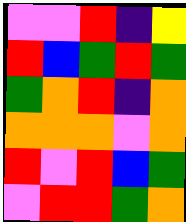[["violet", "violet", "red", "indigo", "yellow"], ["red", "blue", "green", "red", "green"], ["green", "orange", "red", "indigo", "orange"], ["orange", "orange", "orange", "violet", "orange"], ["red", "violet", "red", "blue", "green"], ["violet", "red", "red", "green", "orange"]]